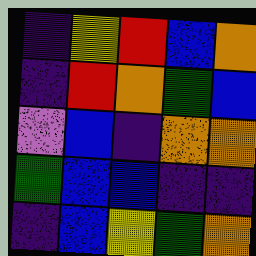[["indigo", "yellow", "red", "blue", "orange"], ["indigo", "red", "orange", "green", "blue"], ["violet", "blue", "indigo", "orange", "orange"], ["green", "blue", "blue", "indigo", "indigo"], ["indigo", "blue", "yellow", "green", "orange"]]